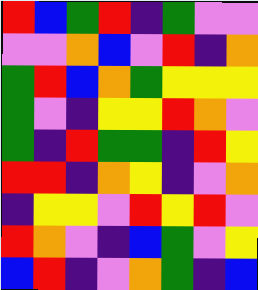[["red", "blue", "green", "red", "indigo", "green", "violet", "violet"], ["violet", "violet", "orange", "blue", "violet", "red", "indigo", "orange"], ["green", "red", "blue", "orange", "green", "yellow", "yellow", "yellow"], ["green", "violet", "indigo", "yellow", "yellow", "red", "orange", "violet"], ["green", "indigo", "red", "green", "green", "indigo", "red", "yellow"], ["red", "red", "indigo", "orange", "yellow", "indigo", "violet", "orange"], ["indigo", "yellow", "yellow", "violet", "red", "yellow", "red", "violet"], ["red", "orange", "violet", "indigo", "blue", "green", "violet", "yellow"], ["blue", "red", "indigo", "violet", "orange", "green", "indigo", "blue"]]